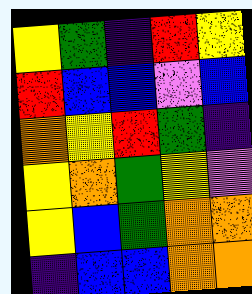[["yellow", "green", "indigo", "red", "yellow"], ["red", "blue", "blue", "violet", "blue"], ["orange", "yellow", "red", "green", "indigo"], ["yellow", "orange", "green", "yellow", "violet"], ["yellow", "blue", "green", "orange", "orange"], ["indigo", "blue", "blue", "orange", "orange"]]